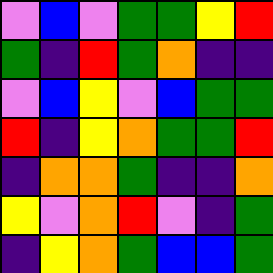[["violet", "blue", "violet", "green", "green", "yellow", "red"], ["green", "indigo", "red", "green", "orange", "indigo", "indigo"], ["violet", "blue", "yellow", "violet", "blue", "green", "green"], ["red", "indigo", "yellow", "orange", "green", "green", "red"], ["indigo", "orange", "orange", "green", "indigo", "indigo", "orange"], ["yellow", "violet", "orange", "red", "violet", "indigo", "green"], ["indigo", "yellow", "orange", "green", "blue", "blue", "green"]]